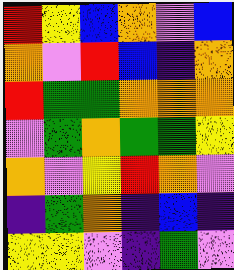[["red", "yellow", "blue", "orange", "violet", "blue"], ["orange", "violet", "red", "blue", "indigo", "orange"], ["red", "green", "green", "orange", "orange", "orange"], ["violet", "green", "orange", "green", "green", "yellow"], ["orange", "violet", "yellow", "red", "orange", "violet"], ["indigo", "green", "orange", "indigo", "blue", "indigo"], ["yellow", "yellow", "violet", "indigo", "green", "violet"]]